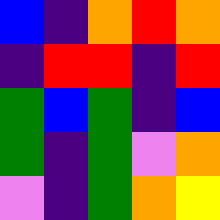[["blue", "indigo", "orange", "red", "orange"], ["indigo", "red", "red", "indigo", "red"], ["green", "blue", "green", "indigo", "blue"], ["green", "indigo", "green", "violet", "orange"], ["violet", "indigo", "green", "orange", "yellow"]]